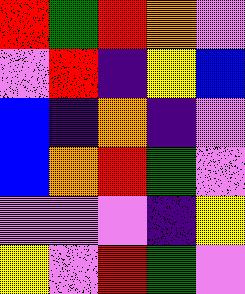[["red", "green", "red", "orange", "violet"], ["violet", "red", "indigo", "yellow", "blue"], ["blue", "indigo", "orange", "indigo", "violet"], ["blue", "orange", "red", "green", "violet"], ["violet", "violet", "violet", "indigo", "yellow"], ["yellow", "violet", "red", "green", "violet"]]